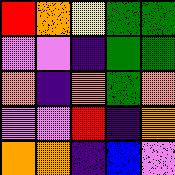[["red", "orange", "yellow", "green", "green"], ["violet", "violet", "indigo", "green", "green"], ["orange", "indigo", "orange", "green", "orange"], ["violet", "violet", "red", "indigo", "orange"], ["orange", "orange", "indigo", "blue", "violet"]]